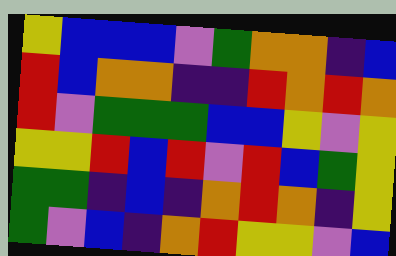[["yellow", "blue", "blue", "blue", "violet", "green", "orange", "orange", "indigo", "blue"], ["red", "blue", "orange", "orange", "indigo", "indigo", "red", "orange", "red", "orange"], ["red", "violet", "green", "green", "green", "blue", "blue", "yellow", "violet", "yellow"], ["yellow", "yellow", "red", "blue", "red", "violet", "red", "blue", "green", "yellow"], ["green", "green", "indigo", "blue", "indigo", "orange", "red", "orange", "indigo", "yellow"], ["green", "violet", "blue", "indigo", "orange", "red", "yellow", "yellow", "violet", "blue"]]